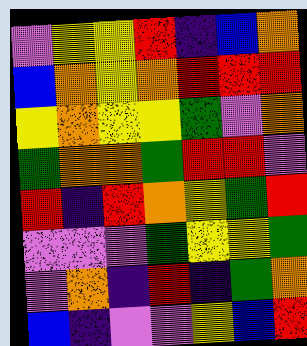[["violet", "yellow", "yellow", "red", "indigo", "blue", "orange"], ["blue", "orange", "yellow", "orange", "red", "red", "red"], ["yellow", "orange", "yellow", "yellow", "green", "violet", "orange"], ["green", "orange", "orange", "green", "red", "red", "violet"], ["red", "indigo", "red", "orange", "yellow", "green", "red"], ["violet", "violet", "violet", "green", "yellow", "yellow", "green"], ["violet", "orange", "indigo", "red", "indigo", "green", "orange"], ["blue", "indigo", "violet", "violet", "yellow", "blue", "red"]]